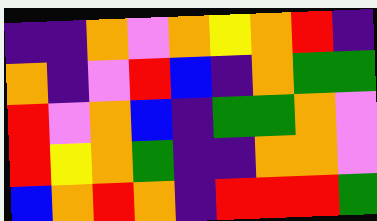[["indigo", "indigo", "orange", "violet", "orange", "yellow", "orange", "red", "indigo"], ["orange", "indigo", "violet", "red", "blue", "indigo", "orange", "green", "green"], ["red", "violet", "orange", "blue", "indigo", "green", "green", "orange", "violet"], ["red", "yellow", "orange", "green", "indigo", "indigo", "orange", "orange", "violet"], ["blue", "orange", "red", "orange", "indigo", "red", "red", "red", "green"]]